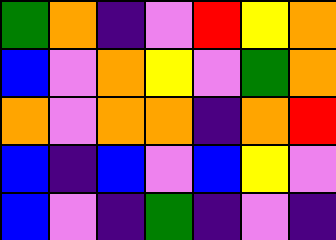[["green", "orange", "indigo", "violet", "red", "yellow", "orange"], ["blue", "violet", "orange", "yellow", "violet", "green", "orange"], ["orange", "violet", "orange", "orange", "indigo", "orange", "red"], ["blue", "indigo", "blue", "violet", "blue", "yellow", "violet"], ["blue", "violet", "indigo", "green", "indigo", "violet", "indigo"]]